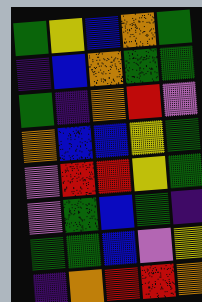[["green", "yellow", "blue", "orange", "green"], ["indigo", "blue", "orange", "green", "green"], ["green", "indigo", "orange", "red", "violet"], ["orange", "blue", "blue", "yellow", "green"], ["violet", "red", "red", "yellow", "green"], ["violet", "green", "blue", "green", "indigo"], ["green", "green", "blue", "violet", "yellow"], ["indigo", "orange", "red", "red", "orange"]]